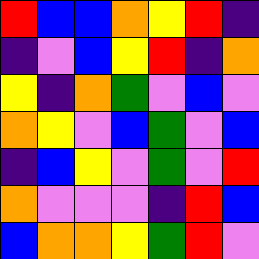[["red", "blue", "blue", "orange", "yellow", "red", "indigo"], ["indigo", "violet", "blue", "yellow", "red", "indigo", "orange"], ["yellow", "indigo", "orange", "green", "violet", "blue", "violet"], ["orange", "yellow", "violet", "blue", "green", "violet", "blue"], ["indigo", "blue", "yellow", "violet", "green", "violet", "red"], ["orange", "violet", "violet", "violet", "indigo", "red", "blue"], ["blue", "orange", "orange", "yellow", "green", "red", "violet"]]